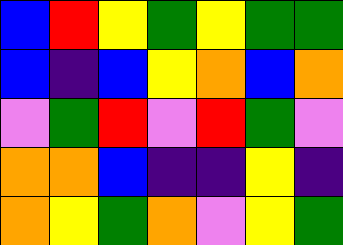[["blue", "red", "yellow", "green", "yellow", "green", "green"], ["blue", "indigo", "blue", "yellow", "orange", "blue", "orange"], ["violet", "green", "red", "violet", "red", "green", "violet"], ["orange", "orange", "blue", "indigo", "indigo", "yellow", "indigo"], ["orange", "yellow", "green", "orange", "violet", "yellow", "green"]]